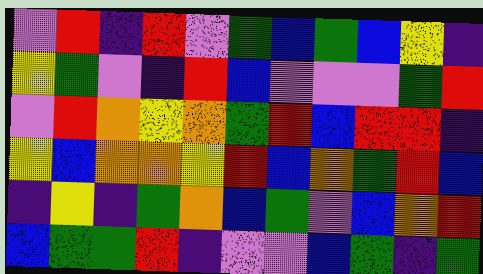[["violet", "red", "indigo", "red", "violet", "green", "blue", "green", "blue", "yellow", "indigo"], ["yellow", "green", "violet", "indigo", "red", "blue", "violet", "violet", "violet", "green", "red"], ["violet", "red", "orange", "yellow", "orange", "green", "red", "blue", "red", "red", "indigo"], ["yellow", "blue", "orange", "orange", "yellow", "red", "blue", "orange", "green", "red", "blue"], ["indigo", "yellow", "indigo", "green", "orange", "blue", "green", "violet", "blue", "orange", "red"], ["blue", "green", "green", "red", "indigo", "violet", "violet", "blue", "green", "indigo", "green"]]